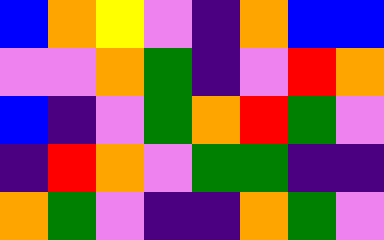[["blue", "orange", "yellow", "violet", "indigo", "orange", "blue", "blue"], ["violet", "violet", "orange", "green", "indigo", "violet", "red", "orange"], ["blue", "indigo", "violet", "green", "orange", "red", "green", "violet"], ["indigo", "red", "orange", "violet", "green", "green", "indigo", "indigo"], ["orange", "green", "violet", "indigo", "indigo", "orange", "green", "violet"]]